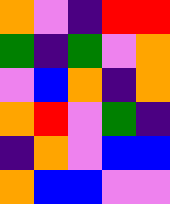[["orange", "violet", "indigo", "red", "red"], ["green", "indigo", "green", "violet", "orange"], ["violet", "blue", "orange", "indigo", "orange"], ["orange", "red", "violet", "green", "indigo"], ["indigo", "orange", "violet", "blue", "blue"], ["orange", "blue", "blue", "violet", "violet"]]